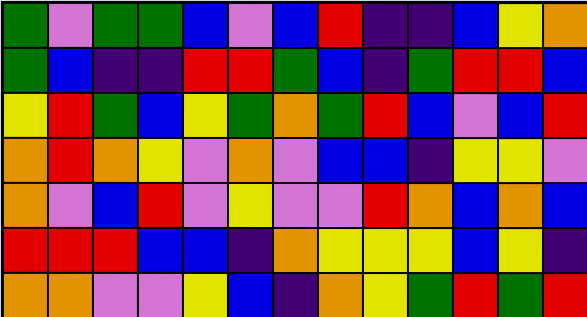[["green", "violet", "green", "green", "blue", "violet", "blue", "red", "indigo", "indigo", "blue", "yellow", "orange"], ["green", "blue", "indigo", "indigo", "red", "red", "green", "blue", "indigo", "green", "red", "red", "blue"], ["yellow", "red", "green", "blue", "yellow", "green", "orange", "green", "red", "blue", "violet", "blue", "red"], ["orange", "red", "orange", "yellow", "violet", "orange", "violet", "blue", "blue", "indigo", "yellow", "yellow", "violet"], ["orange", "violet", "blue", "red", "violet", "yellow", "violet", "violet", "red", "orange", "blue", "orange", "blue"], ["red", "red", "red", "blue", "blue", "indigo", "orange", "yellow", "yellow", "yellow", "blue", "yellow", "indigo"], ["orange", "orange", "violet", "violet", "yellow", "blue", "indigo", "orange", "yellow", "green", "red", "green", "red"]]